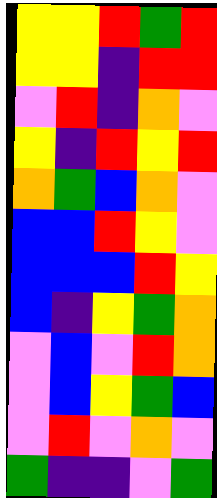[["yellow", "yellow", "red", "green", "red"], ["yellow", "yellow", "indigo", "red", "red"], ["violet", "red", "indigo", "orange", "violet"], ["yellow", "indigo", "red", "yellow", "red"], ["orange", "green", "blue", "orange", "violet"], ["blue", "blue", "red", "yellow", "violet"], ["blue", "blue", "blue", "red", "yellow"], ["blue", "indigo", "yellow", "green", "orange"], ["violet", "blue", "violet", "red", "orange"], ["violet", "blue", "yellow", "green", "blue"], ["violet", "red", "violet", "orange", "violet"], ["green", "indigo", "indigo", "violet", "green"]]